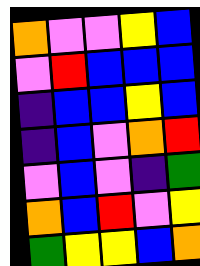[["orange", "violet", "violet", "yellow", "blue"], ["violet", "red", "blue", "blue", "blue"], ["indigo", "blue", "blue", "yellow", "blue"], ["indigo", "blue", "violet", "orange", "red"], ["violet", "blue", "violet", "indigo", "green"], ["orange", "blue", "red", "violet", "yellow"], ["green", "yellow", "yellow", "blue", "orange"]]